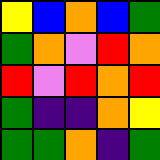[["yellow", "blue", "orange", "blue", "green"], ["green", "orange", "violet", "red", "orange"], ["red", "violet", "red", "orange", "red"], ["green", "indigo", "indigo", "orange", "yellow"], ["green", "green", "orange", "indigo", "green"]]